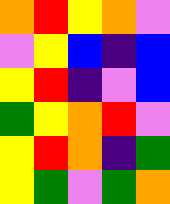[["orange", "red", "yellow", "orange", "violet"], ["violet", "yellow", "blue", "indigo", "blue"], ["yellow", "red", "indigo", "violet", "blue"], ["green", "yellow", "orange", "red", "violet"], ["yellow", "red", "orange", "indigo", "green"], ["yellow", "green", "violet", "green", "orange"]]